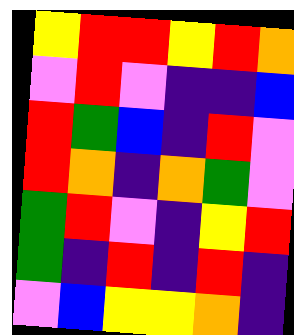[["yellow", "red", "red", "yellow", "red", "orange"], ["violet", "red", "violet", "indigo", "indigo", "blue"], ["red", "green", "blue", "indigo", "red", "violet"], ["red", "orange", "indigo", "orange", "green", "violet"], ["green", "red", "violet", "indigo", "yellow", "red"], ["green", "indigo", "red", "indigo", "red", "indigo"], ["violet", "blue", "yellow", "yellow", "orange", "indigo"]]